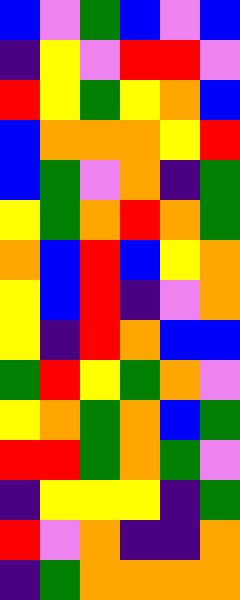[["blue", "violet", "green", "blue", "violet", "blue"], ["indigo", "yellow", "violet", "red", "red", "violet"], ["red", "yellow", "green", "yellow", "orange", "blue"], ["blue", "orange", "orange", "orange", "yellow", "red"], ["blue", "green", "violet", "orange", "indigo", "green"], ["yellow", "green", "orange", "red", "orange", "green"], ["orange", "blue", "red", "blue", "yellow", "orange"], ["yellow", "blue", "red", "indigo", "violet", "orange"], ["yellow", "indigo", "red", "orange", "blue", "blue"], ["green", "red", "yellow", "green", "orange", "violet"], ["yellow", "orange", "green", "orange", "blue", "green"], ["red", "red", "green", "orange", "green", "violet"], ["indigo", "yellow", "yellow", "yellow", "indigo", "green"], ["red", "violet", "orange", "indigo", "indigo", "orange"], ["indigo", "green", "orange", "orange", "orange", "orange"]]